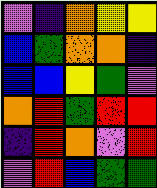[["violet", "indigo", "orange", "yellow", "yellow"], ["blue", "green", "orange", "orange", "indigo"], ["blue", "blue", "yellow", "green", "violet"], ["orange", "red", "green", "red", "red"], ["indigo", "red", "orange", "violet", "red"], ["violet", "red", "blue", "green", "green"]]